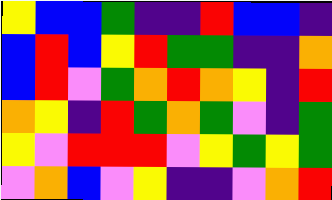[["yellow", "blue", "blue", "green", "indigo", "indigo", "red", "blue", "blue", "indigo"], ["blue", "red", "blue", "yellow", "red", "green", "green", "indigo", "indigo", "orange"], ["blue", "red", "violet", "green", "orange", "red", "orange", "yellow", "indigo", "red"], ["orange", "yellow", "indigo", "red", "green", "orange", "green", "violet", "indigo", "green"], ["yellow", "violet", "red", "red", "red", "violet", "yellow", "green", "yellow", "green"], ["violet", "orange", "blue", "violet", "yellow", "indigo", "indigo", "violet", "orange", "red"]]